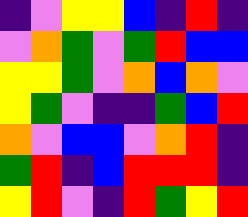[["indigo", "violet", "yellow", "yellow", "blue", "indigo", "red", "indigo"], ["violet", "orange", "green", "violet", "green", "red", "blue", "blue"], ["yellow", "yellow", "green", "violet", "orange", "blue", "orange", "violet"], ["yellow", "green", "violet", "indigo", "indigo", "green", "blue", "red"], ["orange", "violet", "blue", "blue", "violet", "orange", "red", "indigo"], ["green", "red", "indigo", "blue", "red", "red", "red", "indigo"], ["yellow", "red", "violet", "indigo", "red", "green", "yellow", "red"]]